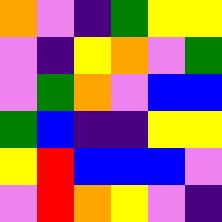[["orange", "violet", "indigo", "green", "yellow", "yellow"], ["violet", "indigo", "yellow", "orange", "violet", "green"], ["violet", "green", "orange", "violet", "blue", "blue"], ["green", "blue", "indigo", "indigo", "yellow", "yellow"], ["yellow", "red", "blue", "blue", "blue", "violet"], ["violet", "red", "orange", "yellow", "violet", "indigo"]]